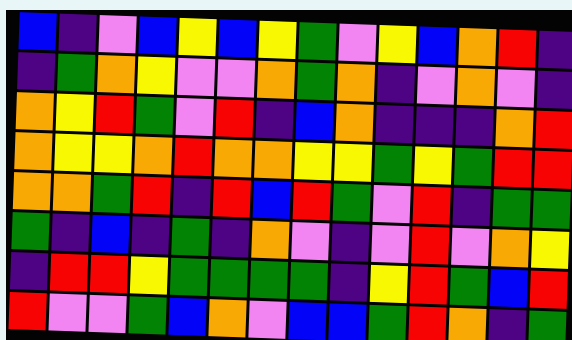[["blue", "indigo", "violet", "blue", "yellow", "blue", "yellow", "green", "violet", "yellow", "blue", "orange", "red", "indigo"], ["indigo", "green", "orange", "yellow", "violet", "violet", "orange", "green", "orange", "indigo", "violet", "orange", "violet", "indigo"], ["orange", "yellow", "red", "green", "violet", "red", "indigo", "blue", "orange", "indigo", "indigo", "indigo", "orange", "red"], ["orange", "yellow", "yellow", "orange", "red", "orange", "orange", "yellow", "yellow", "green", "yellow", "green", "red", "red"], ["orange", "orange", "green", "red", "indigo", "red", "blue", "red", "green", "violet", "red", "indigo", "green", "green"], ["green", "indigo", "blue", "indigo", "green", "indigo", "orange", "violet", "indigo", "violet", "red", "violet", "orange", "yellow"], ["indigo", "red", "red", "yellow", "green", "green", "green", "green", "indigo", "yellow", "red", "green", "blue", "red"], ["red", "violet", "violet", "green", "blue", "orange", "violet", "blue", "blue", "green", "red", "orange", "indigo", "green"]]